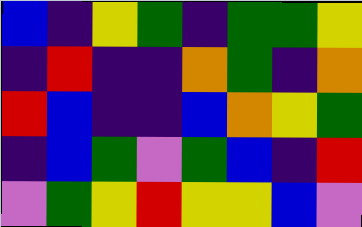[["blue", "indigo", "yellow", "green", "indigo", "green", "green", "yellow"], ["indigo", "red", "indigo", "indigo", "orange", "green", "indigo", "orange"], ["red", "blue", "indigo", "indigo", "blue", "orange", "yellow", "green"], ["indigo", "blue", "green", "violet", "green", "blue", "indigo", "red"], ["violet", "green", "yellow", "red", "yellow", "yellow", "blue", "violet"]]